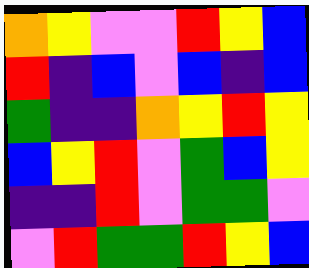[["orange", "yellow", "violet", "violet", "red", "yellow", "blue"], ["red", "indigo", "blue", "violet", "blue", "indigo", "blue"], ["green", "indigo", "indigo", "orange", "yellow", "red", "yellow"], ["blue", "yellow", "red", "violet", "green", "blue", "yellow"], ["indigo", "indigo", "red", "violet", "green", "green", "violet"], ["violet", "red", "green", "green", "red", "yellow", "blue"]]